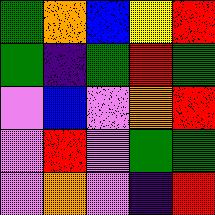[["green", "orange", "blue", "yellow", "red"], ["green", "indigo", "green", "red", "green"], ["violet", "blue", "violet", "orange", "red"], ["violet", "red", "violet", "green", "green"], ["violet", "orange", "violet", "indigo", "red"]]